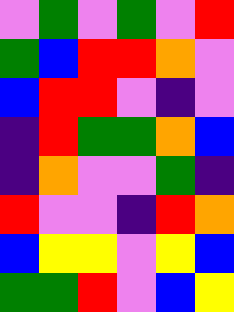[["violet", "green", "violet", "green", "violet", "red"], ["green", "blue", "red", "red", "orange", "violet"], ["blue", "red", "red", "violet", "indigo", "violet"], ["indigo", "red", "green", "green", "orange", "blue"], ["indigo", "orange", "violet", "violet", "green", "indigo"], ["red", "violet", "violet", "indigo", "red", "orange"], ["blue", "yellow", "yellow", "violet", "yellow", "blue"], ["green", "green", "red", "violet", "blue", "yellow"]]